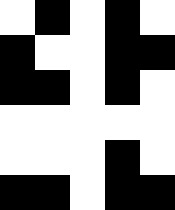[["white", "black", "white", "black", "white"], ["black", "white", "white", "black", "black"], ["black", "black", "white", "black", "white"], ["white", "white", "white", "white", "white"], ["white", "white", "white", "black", "white"], ["black", "black", "white", "black", "black"]]